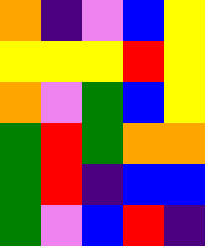[["orange", "indigo", "violet", "blue", "yellow"], ["yellow", "yellow", "yellow", "red", "yellow"], ["orange", "violet", "green", "blue", "yellow"], ["green", "red", "green", "orange", "orange"], ["green", "red", "indigo", "blue", "blue"], ["green", "violet", "blue", "red", "indigo"]]